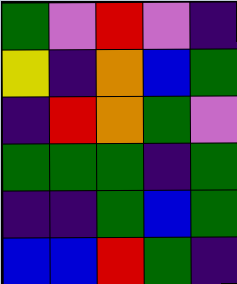[["green", "violet", "red", "violet", "indigo"], ["yellow", "indigo", "orange", "blue", "green"], ["indigo", "red", "orange", "green", "violet"], ["green", "green", "green", "indigo", "green"], ["indigo", "indigo", "green", "blue", "green"], ["blue", "blue", "red", "green", "indigo"]]